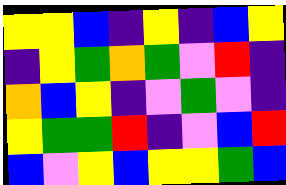[["yellow", "yellow", "blue", "indigo", "yellow", "indigo", "blue", "yellow"], ["indigo", "yellow", "green", "orange", "green", "violet", "red", "indigo"], ["orange", "blue", "yellow", "indigo", "violet", "green", "violet", "indigo"], ["yellow", "green", "green", "red", "indigo", "violet", "blue", "red"], ["blue", "violet", "yellow", "blue", "yellow", "yellow", "green", "blue"]]